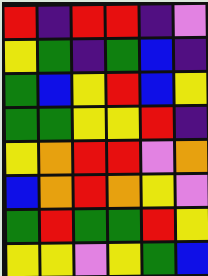[["red", "indigo", "red", "red", "indigo", "violet"], ["yellow", "green", "indigo", "green", "blue", "indigo"], ["green", "blue", "yellow", "red", "blue", "yellow"], ["green", "green", "yellow", "yellow", "red", "indigo"], ["yellow", "orange", "red", "red", "violet", "orange"], ["blue", "orange", "red", "orange", "yellow", "violet"], ["green", "red", "green", "green", "red", "yellow"], ["yellow", "yellow", "violet", "yellow", "green", "blue"]]